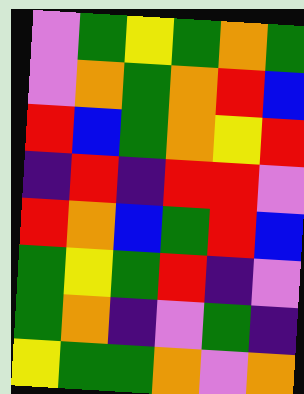[["violet", "green", "yellow", "green", "orange", "green"], ["violet", "orange", "green", "orange", "red", "blue"], ["red", "blue", "green", "orange", "yellow", "red"], ["indigo", "red", "indigo", "red", "red", "violet"], ["red", "orange", "blue", "green", "red", "blue"], ["green", "yellow", "green", "red", "indigo", "violet"], ["green", "orange", "indigo", "violet", "green", "indigo"], ["yellow", "green", "green", "orange", "violet", "orange"]]